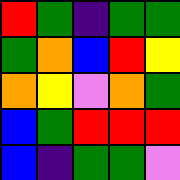[["red", "green", "indigo", "green", "green"], ["green", "orange", "blue", "red", "yellow"], ["orange", "yellow", "violet", "orange", "green"], ["blue", "green", "red", "red", "red"], ["blue", "indigo", "green", "green", "violet"]]